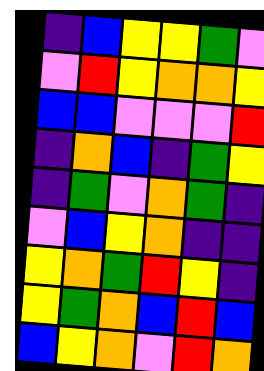[["indigo", "blue", "yellow", "yellow", "green", "violet"], ["violet", "red", "yellow", "orange", "orange", "yellow"], ["blue", "blue", "violet", "violet", "violet", "red"], ["indigo", "orange", "blue", "indigo", "green", "yellow"], ["indigo", "green", "violet", "orange", "green", "indigo"], ["violet", "blue", "yellow", "orange", "indigo", "indigo"], ["yellow", "orange", "green", "red", "yellow", "indigo"], ["yellow", "green", "orange", "blue", "red", "blue"], ["blue", "yellow", "orange", "violet", "red", "orange"]]